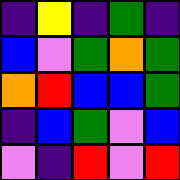[["indigo", "yellow", "indigo", "green", "indigo"], ["blue", "violet", "green", "orange", "green"], ["orange", "red", "blue", "blue", "green"], ["indigo", "blue", "green", "violet", "blue"], ["violet", "indigo", "red", "violet", "red"]]